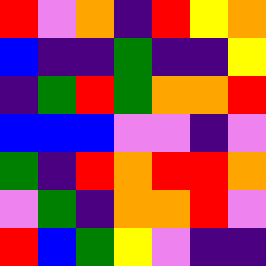[["red", "violet", "orange", "indigo", "red", "yellow", "orange"], ["blue", "indigo", "indigo", "green", "indigo", "indigo", "yellow"], ["indigo", "green", "red", "green", "orange", "orange", "red"], ["blue", "blue", "blue", "violet", "violet", "indigo", "violet"], ["green", "indigo", "red", "orange", "red", "red", "orange"], ["violet", "green", "indigo", "orange", "orange", "red", "violet"], ["red", "blue", "green", "yellow", "violet", "indigo", "indigo"]]